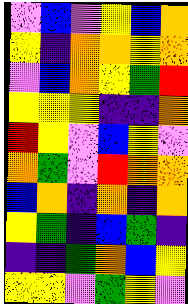[["violet", "blue", "violet", "yellow", "blue", "orange"], ["yellow", "indigo", "orange", "orange", "yellow", "orange"], ["violet", "blue", "orange", "yellow", "green", "red"], ["yellow", "yellow", "yellow", "indigo", "indigo", "orange"], ["red", "yellow", "violet", "blue", "yellow", "violet"], ["orange", "green", "violet", "red", "orange", "orange"], ["blue", "orange", "indigo", "orange", "indigo", "orange"], ["yellow", "green", "indigo", "blue", "green", "indigo"], ["indigo", "indigo", "green", "orange", "blue", "yellow"], ["yellow", "yellow", "violet", "green", "yellow", "violet"]]